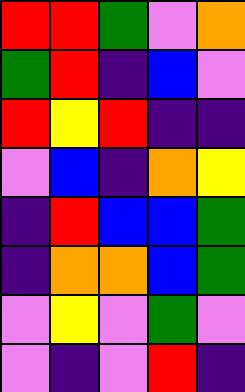[["red", "red", "green", "violet", "orange"], ["green", "red", "indigo", "blue", "violet"], ["red", "yellow", "red", "indigo", "indigo"], ["violet", "blue", "indigo", "orange", "yellow"], ["indigo", "red", "blue", "blue", "green"], ["indigo", "orange", "orange", "blue", "green"], ["violet", "yellow", "violet", "green", "violet"], ["violet", "indigo", "violet", "red", "indigo"]]